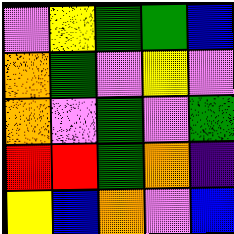[["violet", "yellow", "green", "green", "blue"], ["orange", "green", "violet", "yellow", "violet"], ["orange", "violet", "green", "violet", "green"], ["red", "red", "green", "orange", "indigo"], ["yellow", "blue", "orange", "violet", "blue"]]